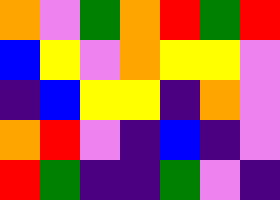[["orange", "violet", "green", "orange", "red", "green", "red"], ["blue", "yellow", "violet", "orange", "yellow", "yellow", "violet"], ["indigo", "blue", "yellow", "yellow", "indigo", "orange", "violet"], ["orange", "red", "violet", "indigo", "blue", "indigo", "violet"], ["red", "green", "indigo", "indigo", "green", "violet", "indigo"]]